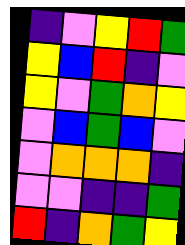[["indigo", "violet", "yellow", "red", "green"], ["yellow", "blue", "red", "indigo", "violet"], ["yellow", "violet", "green", "orange", "yellow"], ["violet", "blue", "green", "blue", "violet"], ["violet", "orange", "orange", "orange", "indigo"], ["violet", "violet", "indigo", "indigo", "green"], ["red", "indigo", "orange", "green", "yellow"]]